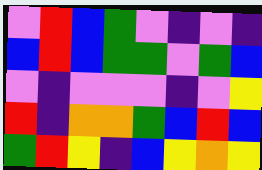[["violet", "red", "blue", "green", "violet", "indigo", "violet", "indigo"], ["blue", "red", "blue", "green", "green", "violet", "green", "blue"], ["violet", "indigo", "violet", "violet", "violet", "indigo", "violet", "yellow"], ["red", "indigo", "orange", "orange", "green", "blue", "red", "blue"], ["green", "red", "yellow", "indigo", "blue", "yellow", "orange", "yellow"]]